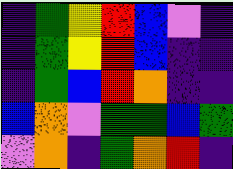[["indigo", "green", "yellow", "red", "blue", "violet", "indigo"], ["indigo", "green", "yellow", "red", "blue", "indigo", "indigo"], ["indigo", "green", "blue", "red", "orange", "indigo", "indigo"], ["blue", "orange", "violet", "green", "green", "blue", "green"], ["violet", "orange", "indigo", "green", "orange", "red", "indigo"]]